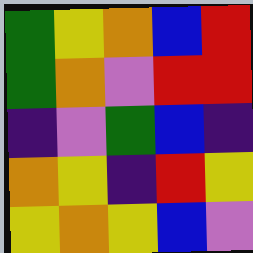[["green", "yellow", "orange", "blue", "red"], ["green", "orange", "violet", "red", "red"], ["indigo", "violet", "green", "blue", "indigo"], ["orange", "yellow", "indigo", "red", "yellow"], ["yellow", "orange", "yellow", "blue", "violet"]]